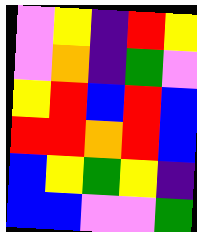[["violet", "yellow", "indigo", "red", "yellow"], ["violet", "orange", "indigo", "green", "violet"], ["yellow", "red", "blue", "red", "blue"], ["red", "red", "orange", "red", "blue"], ["blue", "yellow", "green", "yellow", "indigo"], ["blue", "blue", "violet", "violet", "green"]]